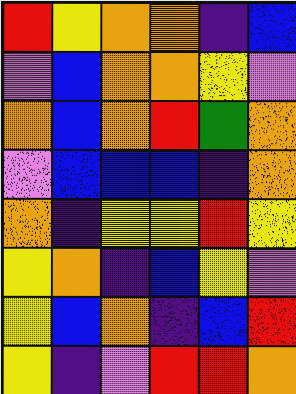[["red", "yellow", "orange", "orange", "indigo", "blue"], ["violet", "blue", "orange", "orange", "yellow", "violet"], ["orange", "blue", "orange", "red", "green", "orange"], ["violet", "blue", "blue", "blue", "indigo", "orange"], ["orange", "indigo", "yellow", "yellow", "red", "yellow"], ["yellow", "orange", "indigo", "blue", "yellow", "violet"], ["yellow", "blue", "orange", "indigo", "blue", "red"], ["yellow", "indigo", "violet", "red", "red", "orange"]]